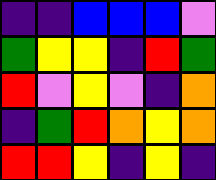[["indigo", "indigo", "blue", "blue", "blue", "violet"], ["green", "yellow", "yellow", "indigo", "red", "green"], ["red", "violet", "yellow", "violet", "indigo", "orange"], ["indigo", "green", "red", "orange", "yellow", "orange"], ["red", "red", "yellow", "indigo", "yellow", "indigo"]]